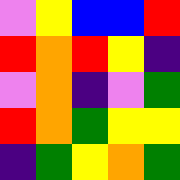[["violet", "yellow", "blue", "blue", "red"], ["red", "orange", "red", "yellow", "indigo"], ["violet", "orange", "indigo", "violet", "green"], ["red", "orange", "green", "yellow", "yellow"], ["indigo", "green", "yellow", "orange", "green"]]